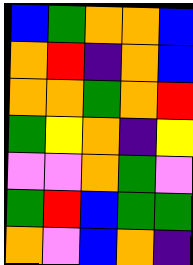[["blue", "green", "orange", "orange", "blue"], ["orange", "red", "indigo", "orange", "blue"], ["orange", "orange", "green", "orange", "red"], ["green", "yellow", "orange", "indigo", "yellow"], ["violet", "violet", "orange", "green", "violet"], ["green", "red", "blue", "green", "green"], ["orange", "violet", "blue", "orange", "indigo"]]